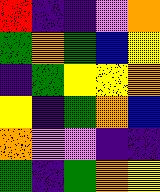[["red", "indigo", "indigo", "violet", "orange"], ["green", "orange", "green", "blue", "yellow"], ["indigo", "green", "yellow", "yellow", "orange"], ["yellow", "indigo", "green", "orange", "blue"], ["orange", "violet", "violet", "indigo", "indigo"], ["green", "indigo", "green", "orange", "yellow"]]